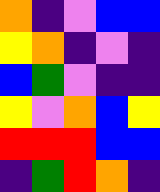[["orange", "indigo", "violet", "blue", "blue"], ["yellow", "orange", "indigo", "violet", "indigo"], ["blue", "green", "violet", "indigo", "indigo"], ["yellow", "violet", "orange", "blue", "yellow"], ["red", "red", "red", "blue", "blue"], ["indigo", "green", "red", "orange", "indigo"]]